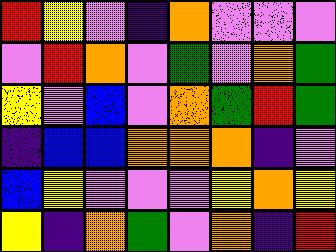[["red", "yellow", "violet", "indigo", "orange", "violet", "violet", "violet"], ["violet", "red", "orange", "violet", "green", "violet", "orange", "green"], ["yellow", "violet", "blue", "violet", "orange", "green", "red", "green"], ["indigo", "blue", "blue", "orange", "orange", "orange", "indigo", "violet"], ["blue", "yellow", "violet", "violet", "violet", "yellow", "orange", "yellow"], ["yellow", "indigo", "orange", "green", "violet", "orange", "indigo", "red"]]